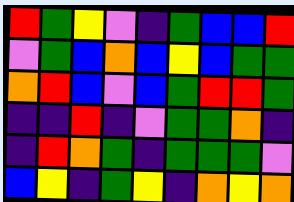[["red", "green", "yellow", "violet", "indigo", "green", "blue", "blue", "red"], ["violet", "green", "blue", "orange", "blue", "yellow", "blue", "green", "green"], ["orange", "red", "blue", "violet", "blue", "green", "red", "red", "green"], ["indigo", "indigo", "red", "indigo", "violet", "green", "green", "orange", "indigo"], ["indigo", "red", "orange", "green", "indigo", "green", "green", "green", "violet"], ["blue", "yellow", "indigo", "green", "yellow", "indigo", "orange", "yellow", "orange"]]